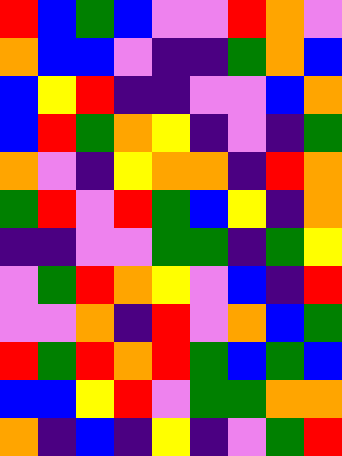[["red", "blue", "green", "blue", "violet", "violet", "red", "orange", "violet"], ["orange", "blue", "blue", "violet", "indigo", "indigo", "green", "orange", "blue"], ["blue", "yellow", "red", "indigo", "indigo", "violet", "violet", "blue", "orange"], ["blue", "red", "green", "orange", "yellow", "indigo", "violet", "indigo", "green"], ["orange", "violet", "indigo", "yellow", "orange", "orange", "indigo", "red", "orange"], ["green", "red", "violet", "red", "green", "blue", "yellow", "indigo", "orange"], ["indigo", "indigo", "violet", "violet", "green", "green", "indigo", "green", "yellow"], ["violet", "green", "red", "orange", "yellow", "violet", "blue", "indigo", "red"], ["violet", "violet", "orange", "indigo", "red", "violet", "orange", "blue", "green"], ["red", "green", "red", "orange", "red", "green", "blue", "green", "blue"], ["blue", "blue", "yellow", "red", "violet", "green", "green", "orange", "orange"], ["orange", "indigo", "blue", "indigo", "yellow", "indigo", "violet", "green", "red"]]